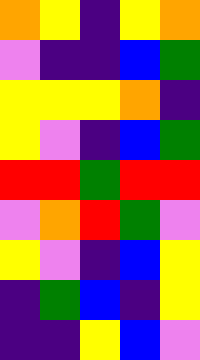[["orange", "yellow", "indigo", "yellow", "orange"], ["violet", "indigo", "indigo", "blue", "green"], ["yellow", "yellow", "yellow", "orange", "indigo"], ["yellow", "violet", "indigo", "blue", "green"], ["red", "red", "green", "red", "red"], ["violet", "orange", "red", "green", "violet"], ["yellow", "violet", "indigo", "blue", "yellow"], ["indigo", "green", "blue", "indigo", "yellow"], ["indigo", "indigo", "yellow", "blue", "violet"]]